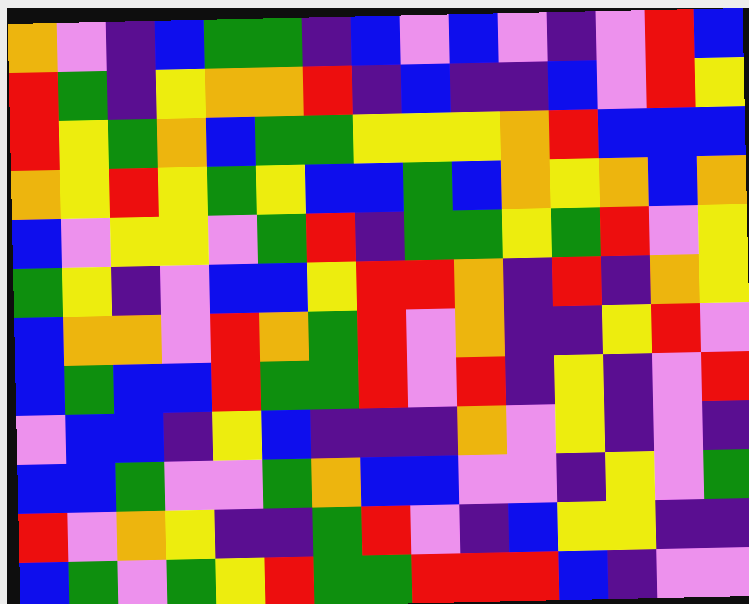[["orange", "violet", "indigo", "blue", "green", "green", "indigo", "blue", "violet", "blue", "violet", "indigo", "violet", "red", "blue"], ["red", "green", "indigo", "yellow", "orange", "orange", "red", "indigo", "blue", "indigo", "indigo", "blue", "violet", "red", "yellow"], ["red", "yellow", "green", "orange", "blue", "green", "green", "yellow", "yellow", "yellow", "orange", "red", "blue", "blue", "blue"], ["orange", "yellow", "red", "yellow", "green", "yellow", "blue", "blue", "green", "blue", "orange", "yellow", "orange", "blue", "orange"], ["blue", "violet", "yellow", "yellow", "violet", "green", "red", "indigo", "green", "green", "yellow", "green", "red", "violet", "yellow"], ["green", "yellow", "indigo", "violet", "blue", "blue", "yellow", "red", "red", "orange", "indigo", "red", "indigo", "orange", "yellow"], ["blue", "orange", "orange", "violet", "red", "orange", "green", "red", "violet", "orange", "indigo", "indigo", "yellow", "red", "violet"], ["blue", "green", "blue", "blue", "red", "green", "green", "red", "violet", "red", "indigo", "yellow", "indigo", "violet", "red"], ["violet", "blue", "blue", "indigo", "yellow", "blue", "indigo", "indigo", "indigo", "orange", "violet", "yellow", "indigo", "violet", "indigo"], ["blue", "blue", "green", "violet", "violet", "green", "orange", "blue", "blue", "violet", "violet", "indigo", "yellow", "violet", "green"], ["red", "violet", "orange", "yellow", "indigo", "indigo", "green", "red", "violet", "indigo", "blue", "yellow", "yellow", "indigo", "indigo"], ["blue", "green", "violet", "green", "yellow", "red", "green", "green", "red", "red", "red", "blue", "indigo", "violet", "violet"]]